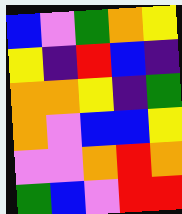[["blue", "violet", "green", "orange", "yellow"], ["yellow", "indigo", "red", "blue", "indigo"], ["orange", "orange", "yellow", "indigo", "green"], ["orange", "violet", "blue", "blue", "yellow"], ["violet", "violet", "orange", "red", "orange"], ["green", "blue", "violet", "red", "red"]]